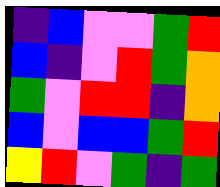[["indigo", "blue", "violet", "violet", "green", "red"], ["blue", "indigo", "violet", "red", "green", "orange"], ["green", "violet", "red", "red", "indigo", "orange"], ["blue", "violet", "blue", "blue", "green", "red"], ["yellow", "red", "violet", "green", "indigo", "green"]]